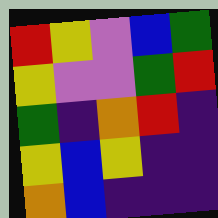[["red", "yellow", "violet", "blue", "green"], ["yellow", "violet", "violet", "green", "red"], ["green", "indigo", "orange", "red", "indigo"], ["yellow", "blue", "yellow", "indigo", "indigo"], ["orange", "blue", "indigo", "indigo", "indigo"]]